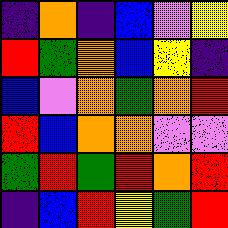[["indigo", "orange", "indigo", "blue", "violet", "yellow"], ["red", "green", "orange", "blue", "yellow", "indigo"], ["blue", "violet", "orange", "green", "orange", "red"], ["red", "blue", "orange", "orange", "violet", "violet"], ["green", "red", "green", "red", "orange", "red"], ["indigo", "blue", "red", "yellow", "green", "red"]]